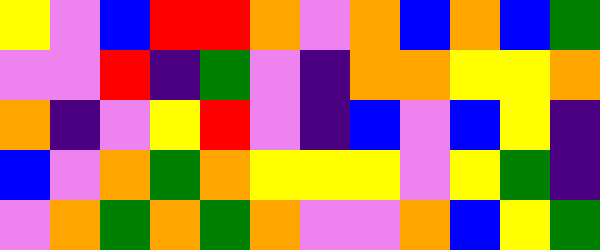[["yellow", "violet", "blue", "red", "red", "orange", "violet", "orange", "blue", "orange", "blue", "green"], ["violet", "violet", "red", "indigo", "green", "violet", "indigo", "orange", "orange", "yellow", "yellow", "orange"], ["orange", "indigo", "violet", "yellow", "red", "violet", "indigo", "blue", "violet", "blue", "yellow", "indigo"], ["blue", "violet", "orange", "green", "orange", "yellow", "yellow", "yellow", "violet", "yellow", "green", "indigo"], ["violet", "orange", "green", "orange", "green", "orange", "violet", "violet", "orange", "blue", "yellow", "green"]]